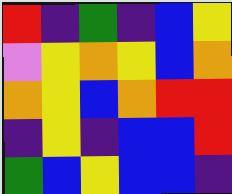[["red", "indigo", "green", "indigo", "blue", "yellow"], ["violet", "yellow", "orange", "yellow", "blue", "orange"], ["orange", "yellow", "blue", "orange", "red", "red"], ["indigo", "yellow", "indigo", "blue", "blue", "red"], ["green", "blue", "yellow", "blue", "blue", "indigo"]]